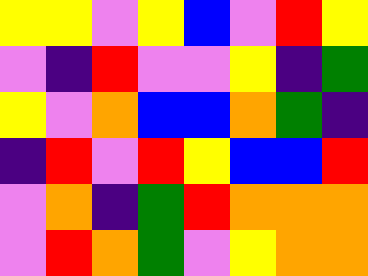[["yellow", "yellow", "violet", "yellow", "blue", "violet", "red", "yellow"], ["violet", "indigo", "red", "violet", "violet", "yellow", "indigo", "green"], ["yellow", "violet", "orange", "blue", "blue", "orange", "green", "indigo"], ["indigo", "red", "violet", "red", "yellow", "blue", "blue", "red"], ["violet", "orange", "indigo", "green", "red", "orange", "orange", "orange"], ["violet", "red", "orange", "green", "violet", "yellow", "orange", "orange"]]